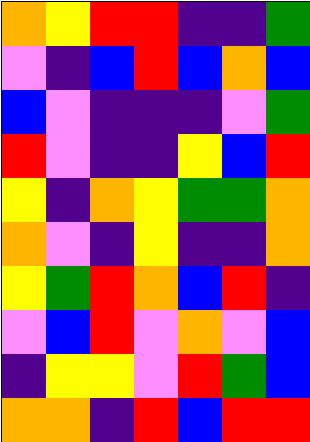[["orange", "yellow", "red", "red", "indigo", "indigo", "green"], ["violet", "indigo", "blue", "red", "blue", "orange", "blue"], ["blue", "violet", "indigo", "indigo", "indigo", "violet", "green"], ["red", "violet", "indigo", "indigo", "yellow", "blue", "red"], ["yellow", "indigo", "orange", "yellow", "green", "green", "orange"], ["orange", "violet", "indigo", "yellow", "indigo", "indigo", "orange"], ["yellow", "green", "red", "orange", "blue", "red", "indigo"], ["violet", "blue", "red", "violet", "orange", "violet", "blue"], ["indigo", "yellow", "yellow", "violet", "red", "green", "blue"], ["orange", "orange", "indigo", "red", "blue", "red", "red"]]